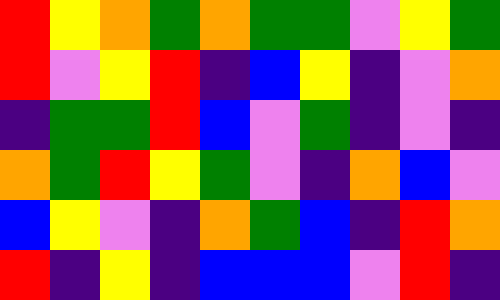[["red", "yellow", "orange", "green", "orange", "green", "green", "violet", "yellow", "green"], ["red", "violet", "yellow", "red", "indigo", "blue", "yellow", "indigo", "violet", "orange"], ["indigo", "green", "green", "red", "blue", "violet", "green", "indigo", "violet", "indigo"], ["orange", "green", "red", "yellow", "green", "violet", "indigo", "orange", "blue", "violet"], ["blue", "yellow", "violet", "indigo", "orange", "green", "blue", "indigo", "red", "orange"], ["red", "indigo", "yellow", "indigo", "blue", "blue", "blue", "violet", "red", "indigo"]]